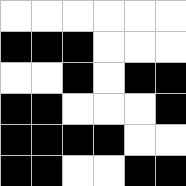[["white", "white", "white", "white", "white", "white"], ["black", "black", "black", "white", "white", "white"], ["white", "white", "black", "white", "black", "black"], ["black", "black", "white", "white", "white", "black"], ["black", "black", "black", "black", "white", "white"], ["black", "black", "white", "white", "black", "black"]]